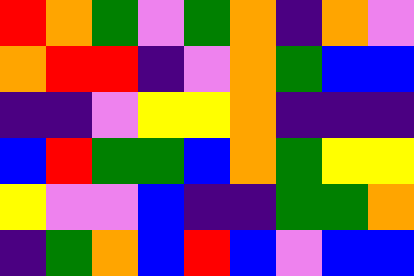[["red", "orange", "green", "violet", "green", "orange", "indigo", "orange", "violet"], ["orange", "red", "red", "indigo", "violet", "orange", "green", "blue", "blue"], ["indigo", "indigo", "violet", "yellow", "yellow", "orange", "indigo", "indigo", "indigo"], ["blue", "red", "green", "green", "blue", "orange", "green", "yellow", "yellow"], ["yellow", "violet", "violet", "blue", "indigo", "indigo", "green", "green", "orange"], ["indigo", "green", "orange", "blue", "red", "blue", "violet", "blue", "blue"]]